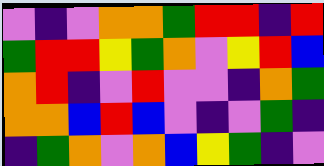[["violet", "indigo", "violet", "orange", "orange", "green", "red", "red", "indigo", "red"], ["green", "red", "red", "yellow", "green", "orange", "violet", "yellow", "red", "blue"], ["orange", "red", "indigo", "violet", "red", "violet", "violet", "indigo", "orange", "green"], ["orange", "orange", "blue", "red", "blue", "violet", "indigo", "violet", "green", "indigo"], ["indigo", "green", "orange", "violet", "orange", "blue", "yellow", "green", "indigo", "violet"]]